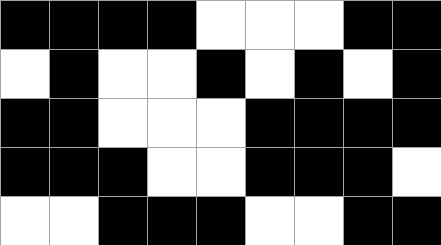[["black", "black", "black", "black", "white", "white", "white", "black", "black"], ["white", "black", "white", "white", "black", "white", "black", "white", "black"], ["black", "black", "white", "white", "white", "black", "black", "black", "black"], ["black", "black", "black", "white", "white", "black", "black", "black", "white"], ["white", "white", "black", "black", "black", "white", "white", "black", "black"]]